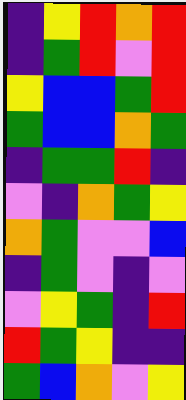[["indigo", "yellow", "red", "orange", "red"], ["indigo", "green", "red", "violet", "red"], ["yellow", "blue", "blue", "green", "red"], ["green", "blue", "blue", "orange", "green"], ["indigo", "green", "green", "red", "indigo"], ["violet", "indigo", "orange", "green", "yellow"], ["orange", "green", "violet", "violet", "blue"], ["indigo", "green", "violet", "indigo", "violet"], ["violet", "yellow", "green", "indigo", "red"], ["red", "green", "yellow", "indigo", "indigo"], ["green", "blue", "orange", "violet", "yellow"]]